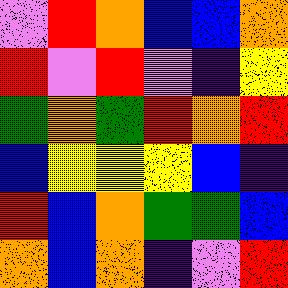[["violet", "red", "orange", "blue", "blue", "orange"], ["red", "violet", "red", "violet", "indigo", "yellow"], ["green", "orange", "green", "red", "orange", "red"], ["blue", "yellow", "yellow", "yellow", "blue", "indigo"], ["red", "blue", "orange", "green", "green", "blue"], ["orange", "blue", "orange", "indigo", "violet", "red"]]